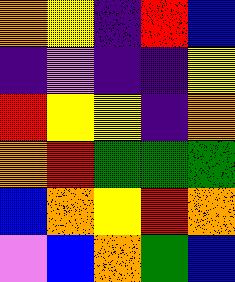[["orange", "yellow", "indigo", "red", "blue"], ["indigo", "violet", "indigo", "indigo", "yellow"], ["red", "yellow", "yellow", "indigo", "orange"], ["orange", "red", "green", "green", "green"], ["blue", "orange", "yellow", "red", "orange"], ["violet", "blue", "orange", "green", "blue"]]